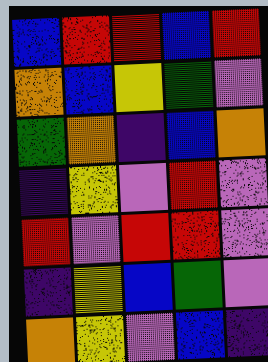[["blue", "red", "red", "blue", "red"], ["orange", "blue", "yellow", "green", "violet"], ["green", "orange", "indigo", "blue", "orange"], ["indigo", "yellow", "violet", "red", "violet"], ["red", "violet", "red", "red", "violet"], ["indigo", "yellow", "blue", "green", "violet"], ["orange", "yellow", "violet", "blue", "indigo"]]